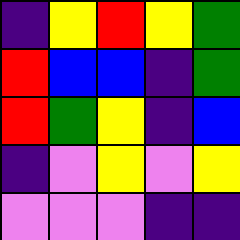[["indigo", "yellow", "red", "yellow", "green"], ["red", "blue", "blue", "indigo", "green"], ["red", "green", "yellow", "indigo", "blue"], ["indigo", "violet", "yellow", "violet", "yellow"], ["violet", "violet", "violet", "indigo", "indigo"]]